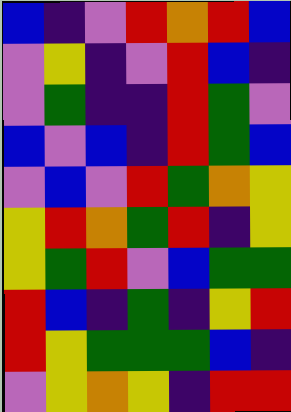[["blue", "indigo", "violet", "red", "orange", "red", "blue"], ["violet", "yellow", "indigo", "violet", "red", "blue", "indigo"], ["violet", "green", "indigo", "indigo", "red", "green", "violet"], ["blue", "violet", "blue", "indigo", "red", "green", "blue"], ["violet", "blue", "violet", "red", "green", "orange", "yellow"], ["yellow", "red", "orange", "green", "red", "indigo", "yellow"], ["yellow", "green", "red", "violet", "blue", "green", "green"], ["red", "blue", "indigo", "green", "indigo", "yellow", "red"], ["red", "yellow", "green", "green", "green", "blue", "indigo"], ["violet", "yellow", "orange", "yellow", "indigo", "red", "red"]]